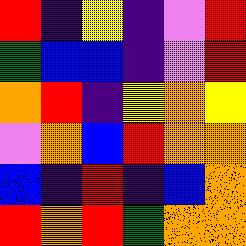[["red", "indigo", "yellow", "indigo", "violet", "red"], ["green", "blue", "blue", "indigo", "violet", "red"], ["orange", "red", "indigo", "yellow", "orange", "yellow"], ["violet", "orange", "blue", "red", "orange", "orange"], ["blue", "indigo", "red", "indigo", "blue", "orange"], ["red", "orange", "red", "green", "orange", "orange"]]